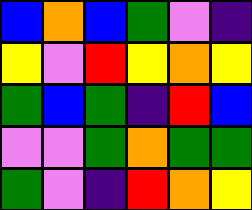[["blue", "orange", "blue", "green", "violet", "indigo"], ["yellow", "violet", "red", "yellow", "orange", "yellow"], ["green", "blue", "green", "indigo", "red", "blue"], ["violet", "violet", "green", "orange", "green", "green"], ["green", "violet", "indigo", "red", "orange", "yellow"]]